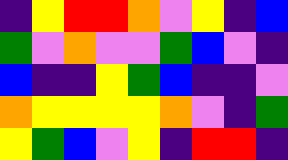[["indigo", "yellow", "red", "red", "orange", "violet", "yellow", "indigo", "blue"], ["green", "violet", "orange", "violet", "violet", "green", "blue", "violet", "indigo"], ["blue", "indigo", "indigo", "yellow", "green", "blue", "indigo", "indigo", "violet"], ["orange", "yellow", "yellow", "yellow", "yellow", "orange", "violet", "indigo", "green"], ["yellow", "green", "blue", "violet", "yellow", "indigo", "red", "red", "indigo"]]